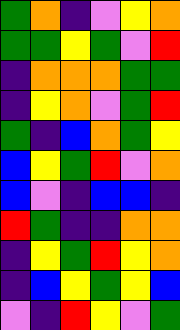[["green", "orange", "indigo", "violet", "yellow", "orange"], ["green", "green", "yellow", "green", "violet", "red"], ["indigo", "orange", "orange", "orange", "green", "green"], ["indigo", "yellow", "orange", "violet", "green", "red"], ["green", "indigo", "blue", "orange", "green", "yellow"], ["blue", "yellow", "green", "red", "violet", "orange"], ["blue", "violet", "indigo", "blue", "blue", "indigo"], ["red", "green", "indigo", "indigo", "orange", "orange"], ["indigo", "yellow", "green", "red", "yellow", "orange"], ["indigo", "blue", "yellow", "green", "yellow", "blue"], ["violet", "indigo", "red", "yellow", "violet", "green"]]